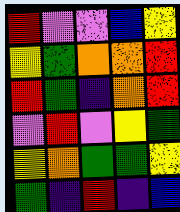[["red", "violet", "violet", "blue", "yellow"], ["yellow", "green", "orange", "orange", "red"], ["red", "green", "indigo", "orange", "red"], ["violet", "red", "violet", "yellow", "green"], ["yellow", "orange", "green", "green", "yellow"], ["green", "indigo", "red", "indigo", "blue"]]